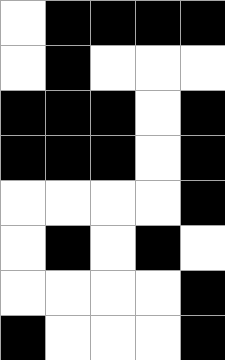[["white", "black", "black", "black", "black"], ["white", "black", "white", "white", "white"], ["black", "black", "black", "white", "black"], ["black", "black", "black", "white", "black"], ["white", "white", "white", "white", "black"], ["white", "black", "white", "black", "white"], ["white", "white", "white", "white", "black"], ["black", "white", "white", "white", "black"]]